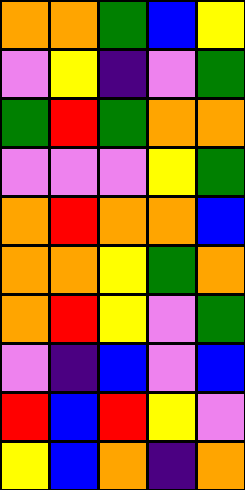[["orange", "orange", "green", "blue", "yellow"], ["violet", "yellow", "indigo", "violet", "green"], ["green", "red", "green", "orange", "orange"], ["violet", "violet", "violet", "yellow", "green"], ["orange", "red", "orange", "orange", "blue"], ["orange", "orange", "yellow", "green", "orange"], ["orange", "red", "yellow", "violet", "green"], ["violet", "indigo", "blue", "violet", "blue"], ["red", "blue", "red", "yellow", "violet"], ["yellow", "blue", "orange", "indigo", "orange"]]